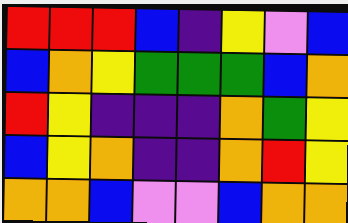[["red", "red", "red", "blue", "indigo", "yellow", "violet", "blue"], ["blue", "orange", "yellow", "green", "green", "green", "blue", "orange"], ["red", "yellow", "indigo", "indigo", "indigo", "orange", "green", "yellow"], ["blue", "yellow", "orange", "indigo", "indigo", "orange", "red", "yellow"], ["orange", "orange", "blue", "violet", "violet", "blue", "orange", "orange"]]